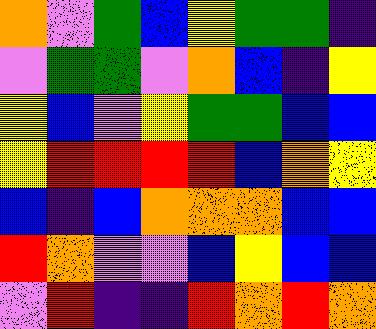[["orange", "violet", "green", "blue", "yellow", "green", "green", "indigo"], ["violet", "green", "green", "violet", "orange", "blue", "indigo", "yellow"], ["yellow", "blue", "violet", "yellow", "green", "green", "blue", "blue"], ["yellow", "red", "red", "red", "red", "blue", "orange", "yellow"], ["blue", "indigo", "blue", "orange", "orange", "orange", "blue", "blue"], ["red", "orange", "violet", "violet", "blue", "yellow", "blue", "blue"], ["violet", "red", "indigo", "indigo", "red", "orange", "red", "orange"]]